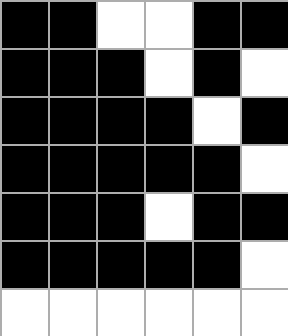[["black", "black", "white", "white", "black", "black"], ["black", "black", "black", "white", "black", "white"], ["black", "black", "black", "black", "white", "black"], ["black", "black", "black", "black", "black", "white"], ["black", "black", "black", "white", "black", "black"], ["black", "black", "black", "black", "black", "white"], ["white", "white", "white", "white", "white", "white"]]